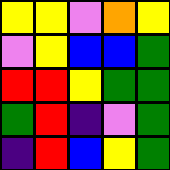[["yellow", "yellow", "violet", "orange", "yellow"], ["violet", "yellow", "blue", "blue", "green"], ["red", "red", "yellow", "green", "green"], ["green", "red", "indigo", "violet", "green"], ["indigo", "red", "blue", "yellow", "green"]]